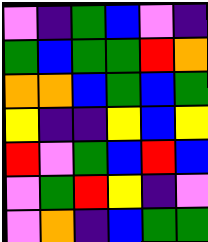[["violet", "indigo", "green", "blue", "violet", "indigo"], ["green", "blue", "green", "green", "red", "orange"], ["orange", "orange", "blue", "green", "blue", "green"], ["yellow", "indigo", "indigo", "yellow", "blue", "yellow"], ["red", "violet", "green", "blue", "red", "blue"], ["violet", "green", "red", "yellow", "indigo", "violet"], ["violet", "orange", "indigo", "blue", "green", "green"]]